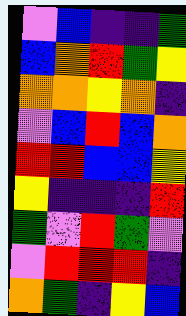[["violet", "blue", "indigo", "indigo", "green"], ["blue", "orange", "red", "green", "yellow"], ["orange", "orange", "yellow", "orange", "indigo"], ["violet", "blue", "red", "blue", "orange"], ["red", "red", "blue", "blue", "yellow"], ["yellow", "indigo", "indigo", "indigo", "red"], ["green", "violet", "red", "green", "violet"], ["violet", "red", "red", "red", "indigo"], ["orange", "green", "indigo", "yellow", "blue"]]